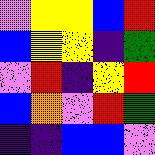[["violet", "yellow", "yellow", "blue", "red"], ["blue", "yellow", "yellow", "indigo", "green"], ["violet", "red", "indigo", "yellow", "red"], ["blue", "orange", "violet", "red", "green"], ["indigo", "indigo", "blue", "blue", "violet"]]